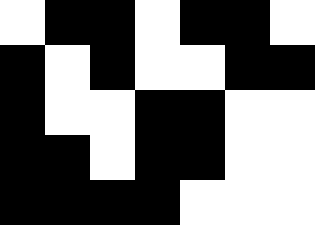[["white", "black", "black", "white", "black", "black", "white"], ["black", "white", "black", "white", "white", "black", "black"], ["black", "white", "white", "black", "black", "white", "white"], ["black", "black", "white", "black", "black", "white", "white"], ["black", "black", "black", "black", "white", "white", "white"]]